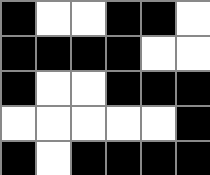[["black", "white", "white", "black", "black", "white"], ["black", "black", "black", "black", "white", "white"], ["black", "white", "white", "black", "black", "black"], ["white", "white", "white", "white", "white", "black"], ["black", "white", "black", "black", "black", "black"]]